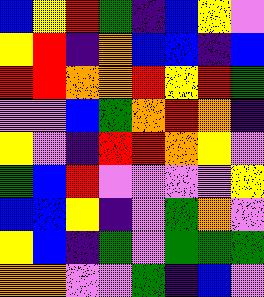[["blue", "yellow", "red", "green", "indigo", "blue", "yellow", "violet"], ["yellow", "red", "indigo", "orange", "blue", "blue", "indigo", "blue"], ["red", "red", "orange", "orange", "red", "yellow", "red", "green"], ["violet", "violet", "blue", "green", "orange", "red", "orange", "indigo"], ["yellow", "violet", "indigo", "red", "red", "orange", "yellow", "violet"], ["green", "blue", "red", "violet", "violet", "violet", "violet", "yellow"], ["blue", "blue", "yellow", "indigo", "violet", "green", "orange", "violet"], ["yellow", "blue", "indigo", "green", "violet", "green", "green", "green"], ["orange", "orange", "violet", "violet", "green", "indigo", "blue", "violet"]]